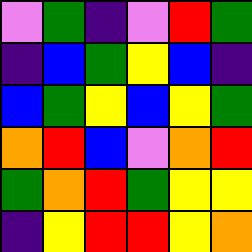[["violet", "green", "indigo", "violet", "red", "green"], ["indigo", "blue", "green", "yellow", "blue", "indigo"], ["blue", "green", "yellow", "blue", "yellow", "green"], ["orange", "red", "blue", "violet", "orange", "red"], ["green", "orange", "red", "green", "yellow", "yellow"], ["indigo", "yellow", "red", "red", "yellow", "orange"]]